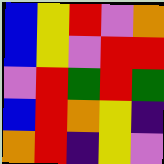[["blue", "yellow", "red", "violet", "orange"], ["blue", "yellow", "violet", "red", "red"], ["violet", "red", "green", "red", "green"], ["blue", "red", "orange", "yellow", "indigo"], ["orange", "red", "indigo", "yellow", "violet"]]